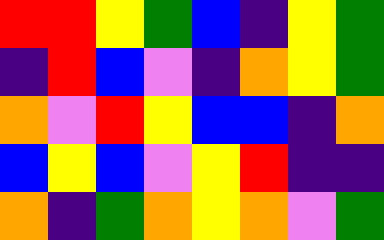[["red", "red", "yellow", "green", "blue", "indigo", "yellow", "green"], ["indigo", "red", "blue", "violet", "indigo", "orange", "yellow", "green"], ["orange", "violet", "red", "yellow", "blue", "blue", "indigo", "orange"], ["blue", "yellow", "blue", "violet", "yellow", "red", "indigo", "indigo"], ["orange", "indigo", "green", "orange", "yellow", "orange", "violet", "green"]]